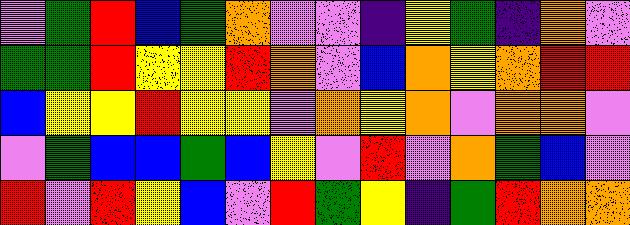[["violet", "green", "red", "blue", "green", "orange", "violet", "violet", "indigo", "yellow", "green", "indigo", "orange", "violet"], ["green", "green", "red", "yellow", "yellow", "red", "orange", "violet", "blue", "orange", "yellow", "orange", "red", "red"], ["blue", "yellow", "yellow", "red", "yellow", "yellow", "violet", "orange", "yellow", "orange", "violet", "orange", "orange", "violet"], ["violet", "green", "blue", "blue", "green", "blue", "yellow", "violet", "red", "violet", "orange", "green", "blue", "violet"], ["red", "violet", "red", "yellow", "blue", "violet", "red", "green", "yellow", "indigo", "green", "red", "orange", "orange"]]